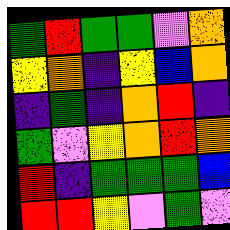[["green", "red", "green", "green", "violet", "orange"], ["yellow", "orange", "indigo", "yellow", "blue", "orange"], ["indigo", "green", "indigo", "orange", "red", "indigo"], ["green", "violet", "yellow", "orange", "red", "orange"], ["red", "indigo", "green", "green", "green", "blue"], ["red", "red", "yellow", "violet", "green", "violet"]]